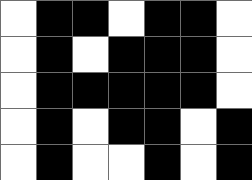[["white", "black", "black", "white", "black", "black", "white"], ["white", "black", "white", "black", "black", "black", "white"], ["white", "black", "black", "black", "black", "black", "white"], ["white", "black", "white", "black", "black", "white", "black"], ["white", "black", "white", "white", "black", "white", "black"]]